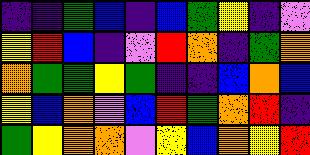[["indigo", "indigo", "green", "blue", "indigo", "blue", "green", "yellow", "indigo", "violet"], ["yellow", "red", "blue", "indigo", "violet", "red", "orange", "indigo", "green", "orange"], ["orange", "green", "green", "yellow", "green", "indigo", "indigo", "blue", "orange", "blue"], ["yellow", "blue", "orange", "violet", "blue", "red", "green", "orange", "red", "indigo"], ["green", "yellow", "orange", "orange", "violet", "yellow", "blue", "orange", "yellow", "red"]]